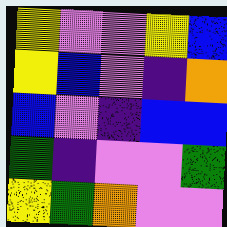[["yellow", "violet", "violet", "yellow", "blue"], ["yellow", "blue", "violet", "indigo", "orange"], ["blue", "violet", "indigo", "blue", "blue"], ["green", "indigo", "violet", "violet", "green"], ["yellow", "green", "orange", "violet", "violet"]]